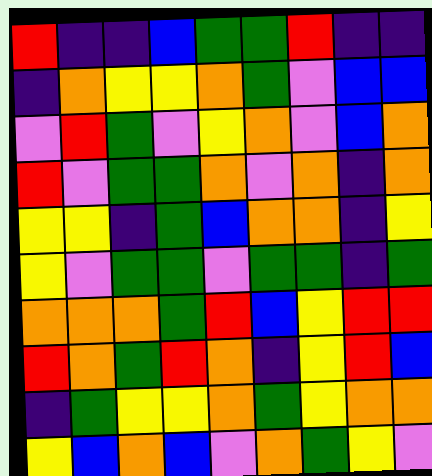[["red", "indigo", "indigo", "blue", "green", "green", "red", "indigo", "indigo"], ["indigo", "orange", "yellow", "yellow", "orange", "green", "violet", "blue", "blue"], ["violet", "red", "green", "violet", "yellow", "orange", "violet", "blue", "orange"], ["red", "violet", "green", "green", "orange", "violet", "orange", "indigo", "orange"], ["yellow", "yellow", "indigo", "green", "blue", "orange", "orange", "indigo", "yellow"], ["yellow", "violet", "green", "green", "violet", "green", "green", "indigo", "green"], ["orange", "orange", "orange", "green", "red", "blue", "yellow", "red", "red"], ["red", "orange", "green", "red", "orange", "indigo", "yellow", "red", "blue"], ["indigo", "green", "yellow", "yellow", "orange", "green", "yellow", "orange", "orange"], ["yellow", "blue", "orange", "blue", "violet", "orange", "green", "yellow", "violet"]]